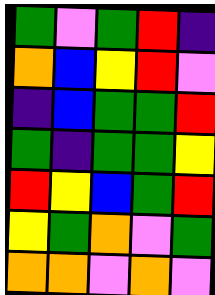[["green", "violet", "green", "red", "indigo"], ["orange", "blue", "yellow", "red", "violet"], ["indigo", "blue", "green", "green", "red"], ["green", "indigo", "green", "green", "yellow"], ["red", "yellow", "blue", "green", "red"], ["yellow", "green", "orange", "violet", "green"], ["orange", "orange", "violet", "orange", "violet"]]